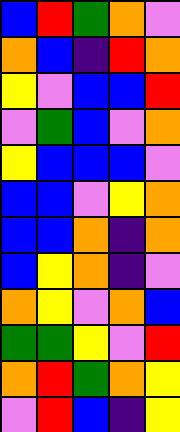[["blue", "red", "green", "orange", "violet"], ["orange", "blue", "indigo", "red", "orange"], ["yellow", "violet", "blue", "blue", "red"], ["violet", "green", "blue", "violet", "orange"], ["yellow", "blue", "blue", "blue", "violet"], ["blue", "blue", "violet", "yellow", "orange"], ["blue", "blue", "orange", "indigo", "orange"], ["blue", "yellow", "orange", "indigo", "violet"], ["orange", "yellow", "violet", "orange", "blue"], ["green", "green", "yellow", "violet", "red"], ["orange", "red", "green", "orange", "yellow"], ["violet", "red", "blue", "indigo", "yellow"]]